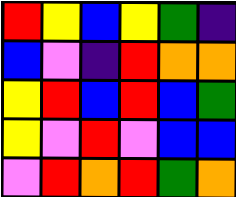[["red", "yellow", "blue", "yellow", "green", "indigo"], ["blue", "violet", "indigo", "red", "orange", "orange"], ["yellow", "red", "blue", "red", "blue", "green"], ["yellow", "violet", "red", "violet", "blue", "blue"], ["violet", "red", "orange", "red", "green", "orange"]]